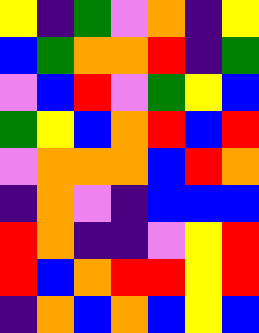[["yellow", "indigo", "green", "violet", "orange", "indigo", "yellow"], ["blue", "green", "orange", "orange", "red", "indigo", "green"], ["violet", "blue", "red", "violet", "green", "yellow", "blue"], ["green", "yellow", "blue", "orange", "red", "blue", "red"], ["violet", "orange", "orange", "orange", "blue", "red", "orange"], ["indigo", "orange", "violet", "indigo", "blue", "blue", "blue"], ["red", "orange", "indigo", "indigo", "violet", "yellow", "red"], ["red", "blue", "orange", "red", "red", "yellow", "red"], ["indigo", "orange", "blue", "orange", "blue", "yellow", "blue"]]